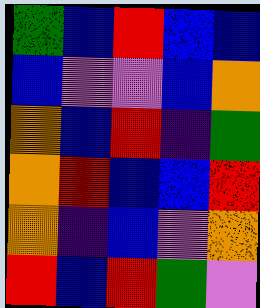[["green", "blue", "red", "blue", "blue"], ["blue", "violet", "violet", "blue", "orange"], ["orange", "blue", "red", "indigo", "green"], ["orange", "red", "blue", "blue", "red"], ["orange", "indigo", "blue", "violet", "orange"], ["red", "blue", "red", "green", "violet"]]